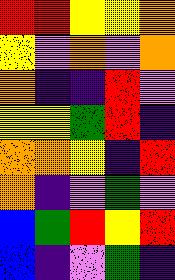[["red", "red", "yellow", "yellow", "orange"], ["yellow", "violet", "orange", "violet", "orange"], ["orange", "indigo", "indigo", "red", "violet"], ["yellow", "yellow", "green", "red", "indigo"], ["orange", "orange", "yellow", "indigo", "red"], ["orange", "indigo", "violet", "green", "violet"], ["blue", "green", "red", "yellow", "red"], ["blue", "indigo", "violet", "green", "indigo"]]